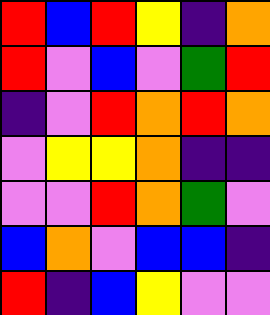[["red", "blue", "red", "yellow", "indigo", "orange"], ["red", "violet", "blue", "violet", "green", "red"], ["indigo", "violet", "red", "orange", "red", "orange"], ["violet", "yellow", "yellow", "orange", "indigo", "indigo"], ["violet", "violet", "red", "orange", "green", "violet"], ["blue", "orange", "violet", "blue", "blue", "indigo"], ["red", "indigo", "blue", "yellow", "violet", "violet"]]